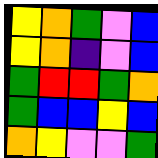[["yellow", "orange", "green", "violet", "blue"], ["yellow", "orange", "indigo", "violet", "blue"], ["green", "red", "red", "green", "orange"], ["green", "blue", "blue", "yellow", "blue"], ["orange", "yellow", "violet", "violet", "green"]]